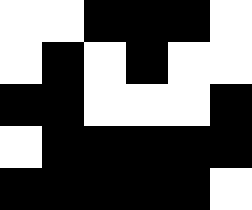[["white", "white", "black", "black", "black", "white"], ["white", "black", "white", "black", "white", "white"], ["black", "black", "white", "white", "white", "black"], ["white", "black", "black", "black", "black", "black"], ["black", "black", "black", "black", "black", "white"]]